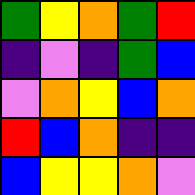[["green", "yellow", "orange", "green", "red"], ["indigo", "violet", "indigo", "green", "blue"], ["violet", "orange", "yellow", "blue", "orange"], ["red", "blue", "orange", "indigo", "indigo"], ["blue", "yellow", "yellow", "orange", "violet"]]